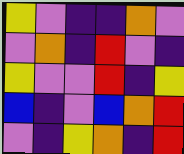[["yellow", "violet", "indigo", "indigo", "orange", "violet"], ["violet", "orange", "indigo", "red", "violet", "indigo"], ["yellow", "violet", "violet", "red", "indigo", "yellow"], ["blue", "indigo", "violet", "blue", "orange", "red"], ["violet", "indigo", "yellow", "orange", "indigo", "red"]]